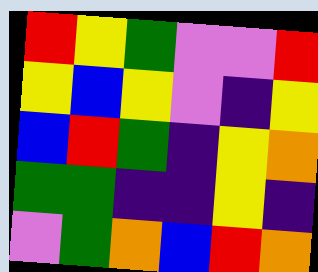[["red", "yellow", "green", "violet", "violet", "red"], ["yellow", "blue", "yellow", "violet", "indigo", "yellow"], ["blue", "red", "green", "indigo", "yellow", "orange"], ["green", "green", "indigo", "indigo", "yellow", "indigo"], ["violet", "green", "orange", "blue", "red", "orange"]]